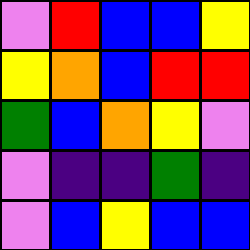[["violet", "red", "blue", "blue", "yellow"], ["yellow", "orange", "blue", "red", "red"], ["green", "blue", "orange", "yellow", "violet"], ["violet", "indigo", "indigo", "green", "indigo"], ["violet", "blue", "yellow", "blue", "blue"]]